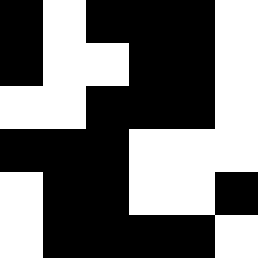[["black", "white", "black", "black", "black", "white"], ["black", "white", "white", "black", "black", "white"], ["white", "white", "black", "black", "black", "white"], ["black", "black", "black", "white", "white", "white"], ["white", "black", "black", "white", "white", "black"], ["white", "black", "black", "black", "black", "white"]]